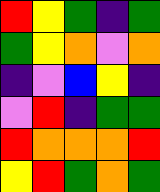[["red", "yellow", "green", "indigo", "green"], ["green", "yellow", "orange", "violet", "orange"], ["indigo", "violet", "blue", "yellow", "indigo"], ["violet", "red", "indigo", "green", "green"], ["red", "orange", "orange", "orange", "red"], ["yellow", "red", "green", "orange", "green"]]